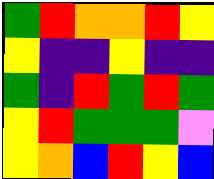[["green", "red", "orange", "orange", "red", "yellow"], ["yellow", "indigo", "indigo", "yellow", "indigo", "indigo"], ["green", "indigo", "red", "green", "red", "green"], ["yellow", "red", "green", "green", "green", "violet"], ["yellow", "orange", "blue", "red", "yellow", "blue"]]